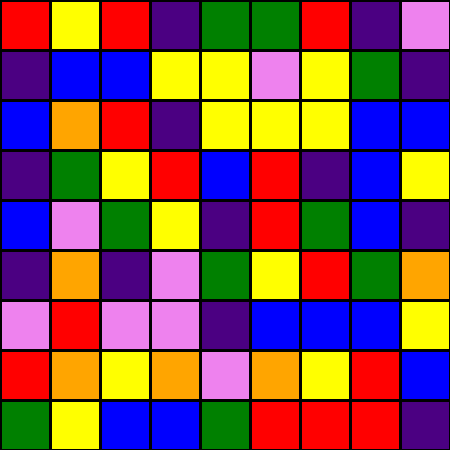[["red", "yellow", "red", "indigo", "green", "green", "red", "indigo", "violet"], ["indigo", "blue", "blue", "yellow", "yellow", "violet", "yellow", "green", "indigo"], ["blue", "orange", "red", "indigo", "yellow", "yellow", "yellow", "blue", "blue"], ["indigo", "green", "yellow", "red", "blue", "red", "indigo", "blue", "yellow"], ["blue", "violet", "green", "yellow", "indigo", "red", "green", "blue", "indigo"], ["indigo", "orange", "indigo", "violet", "green", "yellow", "red", "green", "orange"], ["violet", "red", "violet", "violet", "indigo", "blue", "blue", "blue", "yellow"], ["red", "orange", "yellow", "orange", "violet", "orange", "yellow", "red", "blue"], ["green", "yellow", "blue", "blue", "green", "red", "red", "red", "indigo"]]